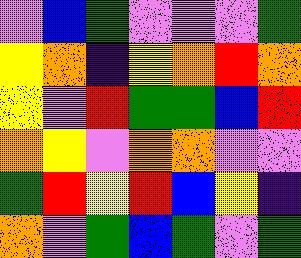[["violet", "blue", "green", "violet", "violet", "violet", "green"], ["yellow", "orange", "indigo", "yellow", "orange", "red", "orange"], ["yellow", "violet", "red", "green", "green", "blue", "red"], ["orange", "yellow", "violet", "orange", "orange", "violet", "violet"], ["green", "red", "yellow", "red", "blue", "yellow", "indigo"], ["orange", "violet", "green", "blue", "green", "violet", "green"]]